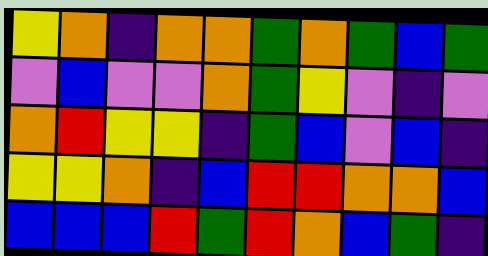[["yellow", "orange", "indigo", "orange", "orange", "green", "orange", "green", "blue", "green"], ["violet", "blue", "violet", "violet", "orange", "green", "yellow", "violet", "indigo", "violet"], ["orange", "red", "yellow", "yellow", "indigo", "green", "blue", "violet", "blue", "indigo"], ["yellow", "yellow", "orange", "indigo", "blue", "red", "red", "orange", "orange", "blue"], ["blue", "blue", "blue", "red", "green", "red", "orange", "blue", "green", "indigo"]]